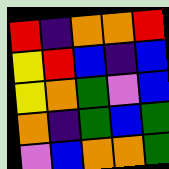[["red", "indigo", "orange", "orange", "red"], ["yellow", "red", "blue", "indigo", "blue"], ["yellow", "orange", "green", "violet", "blue"], ["orange", "indigo", "green", "blue", "green"], ["violet", "blue", "orange", "orange", "green"]]